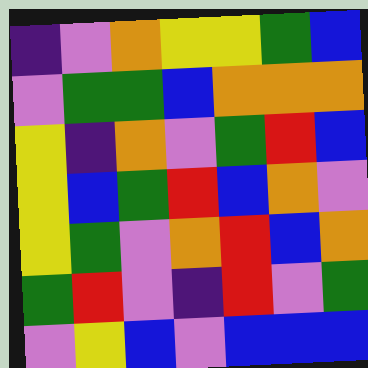[["indigo", "violet", "orange", "yellow", "yellow", "green", "blue"], ["violet", "green", "green", "blue", "orange", "orange", "orange"], ["yellow", "indigo", "orange", "violet", "green", "red", "blue"], ["yellow", "blue", "green", "red", "blue", "orange", "violet"], ["yellow", "green", "violet", "orange", "red", "blue", "orange"], ["green", "red", "violet", "indigo", "red", "violet", "green"], ["violet", "yellow", "blue", "violet", "blue", "blue", "blue"]]